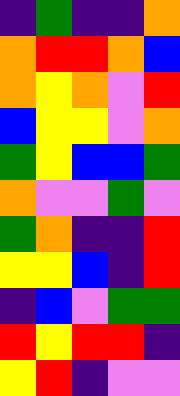[["indigo", "green", "indigo", "indigo", "orange"], ["orange", "red", "red", "orange", "blue"], ["orange", "yellow", "orange", "violet", "red"], ["blue", "yellow", "yellow", "violet", "orange"], ["green", "yellow", "blue", "blue", "green"], ["orange", "violet", "violet", "green", "violet"], ["green", "orange", "indigo", "indigo", "red"], ["yellow", "yellow", "blue", "indigo", "red"], ["indigo", "blue", "violet", "green", "green"], ["red", "yellow", "red", "red", "indigo"], ["yellow", "red", "indigo", "violet", "violet"]]